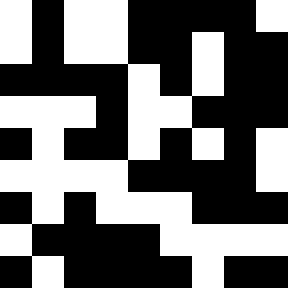[["white", "black", "white", "white", "black", "black", "black", "black", "white"], ["white", "black", "white", "white", "black", "black", "white", "black", "black"], ["black", "black", "black", "black", "white", "black", "white", "black", "black"], ["white", "white", "white", "black", "white", "white", "black", "black", "black"], ["black", "white", "black", "black", "white", "black", "white", "black", "white"], ["white", "white", "white", "white", "black", "black", "black", "black", "white"], ["black", "white", "black", "white", "white", "white", "black", "black", "black"], ["white", "black", "black", "black", "black", "white", "white", "white", "white"], ["black", "white", "black", "black", "black", "black", "white", "black", "black"]]